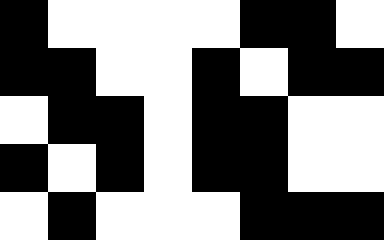[["black", "white", "white", "white", "white", "black", "black", "white"], ["black", "black", "white", "white", "black", "white", "black", "black"], ["white", "black", "black", "white", "black", "black", "white", "white"], ["black", "white", "black", "white", "black", "black", "white", "white"], ["white", "black", "white", "white", "white", "black", "black", "black"]]